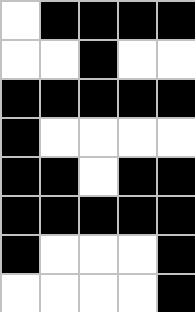[["white", "black", "black", "black", "black"], ["white", "white", "black", "white", "white"], ["black", "black", "black", "black", "black"], ["black", "white", "white", "white", "white"], ["black", "black", "white", "black", "black"], ["black", "black", "black", "black", "black"], ["black", "white", "white", "white", "black"], ["white", "white", "white", "white", "black"]]